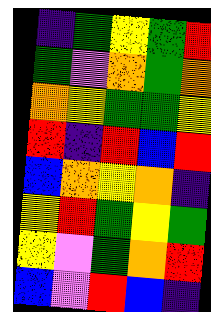[["indigo", "green", "yellow", "green", "red"], ["green", "violet", "orange", "green", "orange"], ["orange", "yellow", "green", "green", "yellow"], ["red", "indigo", "red", "blue", "red"], ["blue", "orange", "yellow", "orange", "indigo"], ["yellow", "red", "green", "yellow", "green"], ["yellow", "violet", "green", "orange", "red"], ["blue", "violet", "red", "blue", "indigo"]]